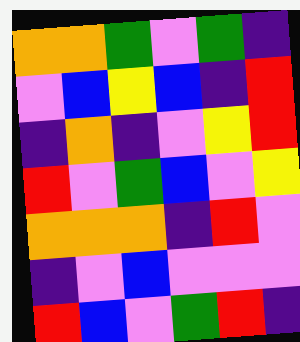[["orange", "orange", "green", "violet", "green", "indigo"], ["violet", "blue", "yellow", "blue", "indigo", "red"], ["indigo", "orange", "indigo", "violet", "yellow", "red"], ["red", "violet", "green", "blue", "violet", "yellow"], ["orange", "orange", "orange", "indigo", "red", "violet"], ["indigo", "violet", "blue", "violet", "violet", "violet"], ["red", "blue", "violet", "green", "red", "indigo"]]